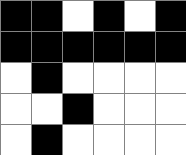[["black", "black", "white", "black", "white", "black"], ["black", "black", "black", "black", "black", "black"], ["white", "black", "white", "white", "white", "white"], ["white", "white", "black", "white", "white", "white"], ["white", "black", "white", "white", "white", "white"]]